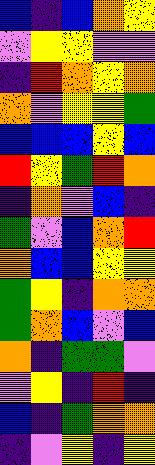[["blue", "indigo", "blue", "orange", "yellow"], ["violet", "yellow", "yellow", "violet", "violet"], ["indigo", "red", "orange", "yellow", "orange"], ["orange", "violet", "yellow", "yellow", "green"], ["blue", "blue", "blue", "yellow", "blue"], ["red", "yellow", "green", "red", "orange"], ["indigo", "orange", "violet", "blue", "indigo"], ["green", "violet", "blue", "orange", "red"], ["orange", "blue", "blue", "yellow", "yellow"], ["green", "yellow", "indigo", "orange", "orange"], ["green", "orange", "blue", "violet", "blue"], ["orange", "indigo", "green", "green", "violet"], ["violet", "yellow", "indigo", "red", "indigo"], ["blue", "indigo", "green", "orange", "orange"], ["indigo", "violet", "yellow", "indigo", "yellow"]]